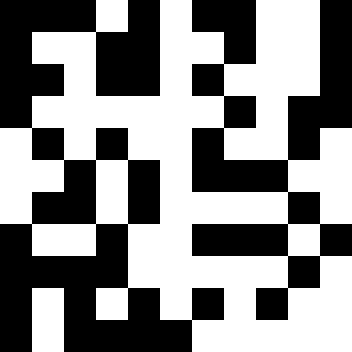[["black", "black", "black", "white", "black", "white", "black", "black", "white", "white", "black"], ["black", "white", "white", "black", "black", "white", "white", "black", "white", "white", "black"], ["black", "black", "white", "black", "black", "white", "black", "white", "white", "white", "black"], ["black", "white", "white", "white", "white", "white", "white", "black", "white", "black", "black"], ["white", "black", "white", "black", "white", "white", "black", "white", "white", "black", "white"], ["white", "white", "black", "white", "black", "white", "black", "black", "black", "white", "white"], ["white", "black", "black", "white", "black", "white", "white", "white", "white", "black", "white"], ["black", "white", "white", "black", "white", "white", "black", "black", "black", "white", "black"], ["black", "black", "black", "black", "white", "white", "white", "white", "white", "black", "white"], ["black", "white", "black", "white", "black", "white", "black", "white", "black", "white", "white"], ["black", "white", "black", "black", "black", "black", "white", "white", "white", "white", "white"]]